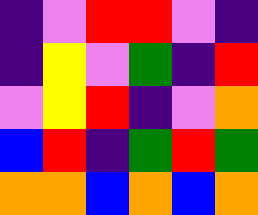[["indigo", "violet", "red", "red", "violet", "indigo"], ["indigo", "yellow", "violet", "green", "indigo", "red"], ["violet", "yellow", "red", "indigo", "violet", "orange"], ["blue", "red", "indigo", "green", "red", "green"], ["orange", "orange", "blue", "orange", "blue", "orange"]]